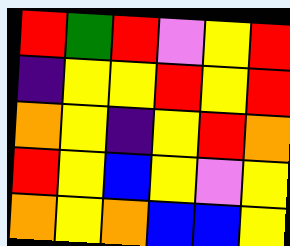[["red", "green", "red", "violet", "yellow", "red"], ["indigo", "yellow", "yellow", "red", "yellow", "red"], ["orange", "yellow", "indigo", "yellow", "red", "orange"], ["red", "yellow", "blue", "yellow", "violet", "yellow"], ["orange", "yellow", "orange", "blue", "blue", "yellow"]]